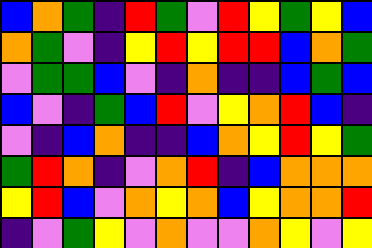[["blue", "orange", "green", "indigo", "red", "green", "violet", "red", "yellow", "green", "yellow", "blue"], ["orange", "green", "violet", "indigo", "yellow", "red", "yellow", "red", "red", "blue", "orange", "green"], ["violet", "green", "green", "blue", "violet", "indigo", "orange", "indigo", "indigo", "blue", "green", "blue"], ["blue", "violet", "indigo", "green", "blue", "red", "violet", "yellow", "orange", "red", "blue", "indigo"], ["violet", "indigo", "blue", "orange", "indigo", "indigo", "blue", "orange", "yellow", "red", "yellow", "green"], ["green", "red", "orange", "indigo", "violet", "orange", "red", "indigo", "blue", "orange", "orange", "orange"], ["yellow", "red", "blue", "violet", "orange", "yellow", "orange", "blue", "yellow", "orange", "orange", "red"], ["indigo", "violet", "green", "yellow", "violet", "orange", "violet", "violet", "orange", "yellow", "violet", "yellow"]]